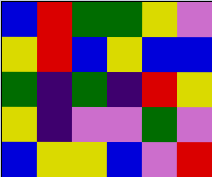[["blue", "red", "green", "green", "yellow", "violet"], ["yellow", "red", "blue", "yellow", "blue", "blue"], ["green", "indigo", "green", "indigo", "red", "yellow"], ["yellow", "indigo", "violet", "violet", "green", "violet"], ["blue", "yellow", "yellow", "blue", "violet", "red"]]